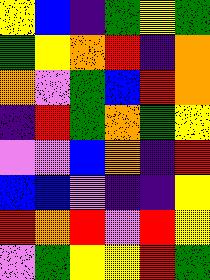[["yellow", "blue", "indigo", "green", "yellow", "green"], ["green", "yellow", "orange", "red", "indigo", "orange"], ["orange", "violet", "green", "blue", "red", "orange"], ["indigo", "red", "green", "orange", "green", "yellow"], ["violet", "violet", "blue", "orange", "indigo", "red"], ["blue", "blue", "violet", "indigo", "indigo", "yellow"], ["red", "orange", "red", "violet", "red", "yellow"], ["violet", "green", "yellow", "yellow", "red", "green"]]